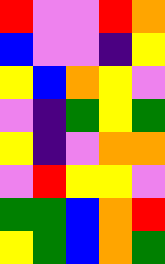[["red", "violet", "violet", "red", "orange"], ["blue", "violet", "violet", "indigo", "yellow"], ["yellow", "blue", "orange", "yellow", "violet"], ["violet", "indigo", "green", "yellow", "green"], ["yellow", "indigo", "violet", "orange", "orange"], ["violet", "red", "yellow", "yellow", "violet"], ["green", "green", "blue", "orange", "red"], ["yellow", "green", "blue", "orange", "green"]]